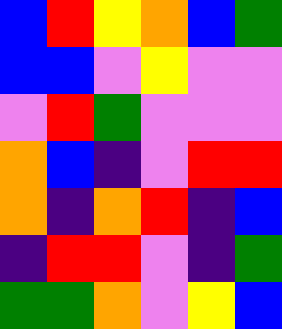[["blue", "red", "yellow", "orange", "blue", "green"], ["blue", "blue", "violet", "yellow", "violet", "violet"], ["violet", "red", "green", "violet", "violet", "violet"], ["orange", "blue", "indigo", "violet", "red", "red"], ["orange", "indigo", "orange", "red", "indigo", "blue"], ["indigo", "red", "red", "violet", "indigo", "green"], ["green", "green", "orange", "violet", "yellow", "blue"]]